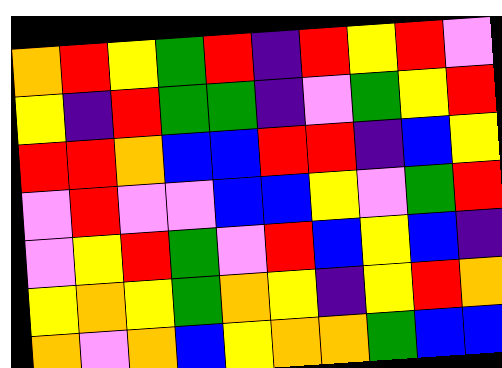[["orange", "red", "yellow", "green", "red", "indigo", "red", "yellow", "red", "violet"], ["yellow", "indigo", "red", "green", "green", "indigo", "violet", "green", "yellow", "red"], ["red", "red", "orange", "blue", "blue", "red", "red", "indigo", "blue", "yellow"], ["violet", "red", "violet", "violet", "blue", "blue", "yellow", "violet", "green", "red"], ["violet", "yellow", "red", "green", "violet", "red", "blue", "yellow", "blue", "indigo"], ["yellow", "orange", "yellow", "green", "orange", "yellow", "indigo", "yellow", "red", "orange"], ["orange", "violet", "orange", "blue", "yellow", "orange", "orange", "green", "blue", "blue"]]